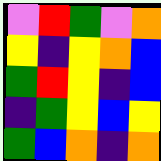[["violet", "red", "green", "violet", "orange"], ["yellow", "indigo", "yellow", "orange", "blue"], ["green", "red", "yellow", "indigo", "blue"], ["indigo", "green", "yellow", "blue", "yellow"], ["green", "blue", "orange", "indigo", "orange"]]